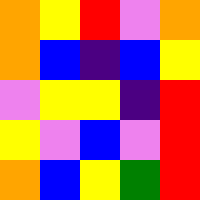[["orange", "yellow", "red", "violet", "orange"], ["orange", "blue", "indigo", "blue", "yellow"], ["violet", "yellow", "yellow", "indigo", "red"], ["yellow", "violet", "blue", "violet", "red"], ["orange", "blue", "yellow", "green", "red"]]